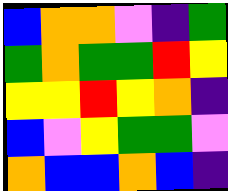[["blue", "orange", "orange", "violet", "indigo", "green"], ["green", "orange", "green", "green", "red", "yellow"], ["yellow", "yellow", "red", "yellow", "orange", "indigo"], ["blue", "violet", "yellow", "green", "green", "violet"], ["orange", "blue", "blue", "orange", "blue", "indigo"]]